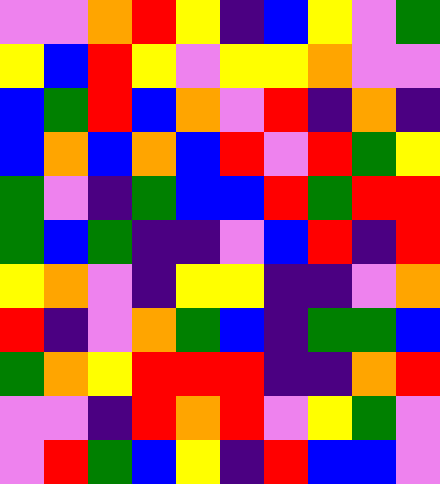[["violet", "violet", "orange", "red", "yellow", "indigo", "blue", "yellow", "violet", "green"], ["yellow", "blue", "red", "yellow", "violet", "yellow", "yellow", "orange", "violet", "violet"], ["blue", "green", "red", "blue", "orange", "violet", "red", "indigo", "orange", "indigo"], ["blue", "orange", "blue", "orange", "blue", "red", "violet", "red", "green", "yellow"], ["green", "violet", "indigo", "green", "blue", "blue", "red", "green", "red", "red"], ["green", "blue", "green", "indigo", "indigo", "violet", "blue", "red", "indigo", "red"], ["yellow", "orange", "violet", "indigo", "yellow", "yellow", "indigo", "indigo", "violet", "orange"], ["red", "indigo", "violet", "orange", "green", "blue", "indigo", "green", "green", "blue"], ["green", "orange", "yellow", "red", "red", "red", "indigo", "indigo", "orange", "red"], ["violet", "violet", "indigo", "red", "orange", "red", "violet", "yellow", "green", "violet"], ["violet", "red", "green", "blue", "yellow", "indigo", "red", "blue", "blue", "violet"]]